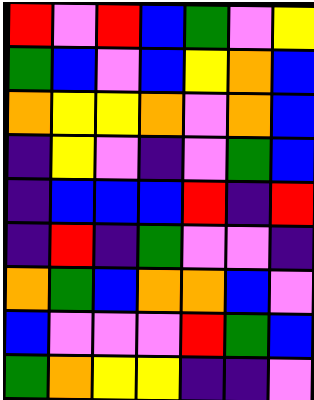[["red", "violet", "red", "blue", "green", "violet", "yellow"], ["green", "blue", "violet", "blue", "yellow", "orange", "blue"], ["orange", "yellow", "yellow", "orange", "violet", "orange", "blue"], ["indigo", "yellow", "violet", "indigo", "violet", "green", "blue"], ["indigo", "blue", "blue", "blue", "red", "indigo", "red"], ["indigo", "red", "indigo", "green", "violet", "violet", "indigo"], ["orange", "green", "blue", "orange", "orange", "blue", "violet"], ["blue", "violet", "violet", "violet", "red", "green", "blue"], ["green", "orange", "yellow", "yellow", "indigo", "indigo", "violet"]]